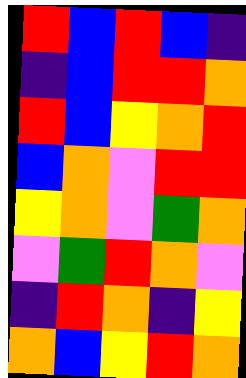[["red", "blue", "red", "blue", "indigo"], ["indigo", "blue", "red", "red", "orange"], ["red", "blue", "yellow", "orange", "red"], ["blue", "orange", "violet", "red", "red"], ["yellow", "orange", "violet", "green", "orange"], ["violet", "green", "red", "orange", "violet"], ["indigo", "red", "orange", "indigo", "yellow"], ["orange", "blue", "yellow", "red", "orange"]]